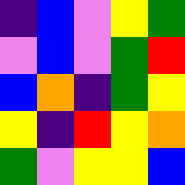[["indigo", "blue", "violet", "yellow", "green"], ["violet", "blue", "violet", "green", "red"], ["blue", "orange", "indigo", "green", "yellow"], ["yellow", "indigo", "red", "yellow", "orange"], ["green", "violet", "yellow", "yellow", "blue"]]